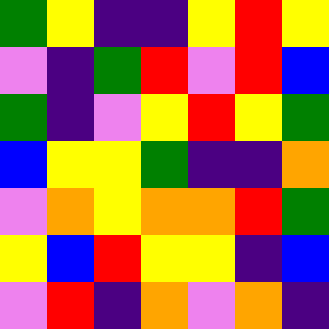[["green", "yellow", "indigo", "indigo", "yellow", "red", "yellow"], ["violet", "indigo", "green", "red", "violet", "red", "blue"], ["green", "indigo", "violet", "yellow", "red", "yellow", "green"], ["blue", "yellow", "yellow", "green", "indigo", "indigo", "orange"], ["violet", "orange", "yellow", "orange", "orange", "red", "green"], ["yellow", "blue", "red", "yellow", "yellow", "indigo", "blue"], ["violet", "red", "indigo", "orange", "violet", "orange", "indigo"]]